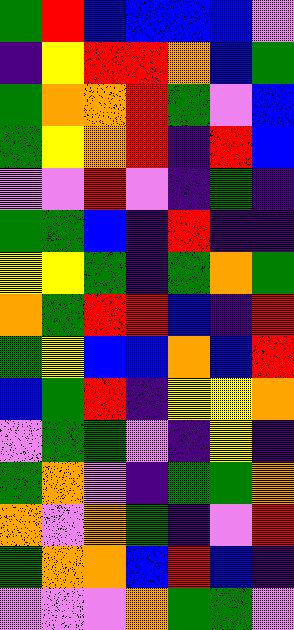[["green", "red", "blue", "blue", "blue", "blue", "violet"], ["indigo", "yellow", "red", "red", "orange", "blue", "green"], ["green", "orange", "orange", "red", "green", "violet", "blue"], ["green", "yellow", "orange", "red", "indigo", "red", "blue"], ["violet", "violet", "red", "violet", "indigo", "green", "indigo"], ["green", "green", "blue", "indigo", "red", "indigo", "indigo"], ["yellow", "yellow", "green", "indigo", "green", "orange", "green"], ["orange", "green", "red", "red", "blue", "indigo", "red"], ["green", "yellow", "blue", "blue", "orange", "blue", "red"], ["blue", "green", "red", "indigo", "yellow", "yellow", "orange"], ["violet", "green", "green", "violet", "indigo", "yellow", "indigo"], ["green", "orange", "violet", "indigo", "green", "green", "orange"], ["orange", "violet", "orange", "green", "indigo", "violet", "red"], ["green", "orange", "orange", "blue", "red", "blue", "indigo"], ["violet", "violet", "violet", "orange", "green", "green", "violet"]]